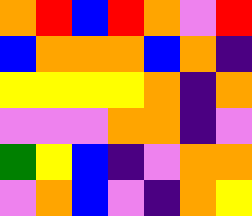[["orange", "red", "blue", "red", "orange", "violet", "red"], ["blue", "orange", "orange", "orange", "blue", "orange", "indigo"], ["yellow", "yellow", "yellow", "yellow", "orange", "indigo", "orange"], ["violet", "violet", "violet", "orange", "orange", "indigo", "violet"], ["green", "yellow", "blue", "indigo", "violet", "orange", "orange"], ["violet", "orange", "blue", "violet", "indigo", "orange", "yellow"]]